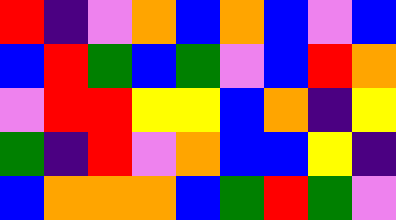[["red", "indigo", "violet", "orange", "blue", "orange", "blue", "violet", "blue"], ["blue", "red", "green", "blue", "green", "violet", "blue", "red", "orange"], ["violet", "red", "red", "yellow", "yellow", "blue", "orange", "indigo", "yellow"], ["green", "indigo", "red", "violet", "orange", "blue", "blue", "yellow", "indigo"], ["blue", "orange", "orange", "orange", "blue", "green", "red", "green", "violet"]]